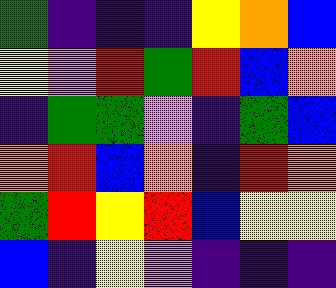[["green", "indigo", "indigo", "indigo", "yellow", "orange", "blue"], ["yellow", "violet", "red", "green", "red", "blue", "orange"], ["indigo", "green", "green", "violet", "indigo", "green", "blue"], ["orange", "red", "blue", "orange", "indigo", "red", "orange"], ["green", "red", "yellow", "red", "blue", "yellow", "yellow"], ["blue", "indigo", "yellow", "violet", "indigo", "indigo", "indigo"]]